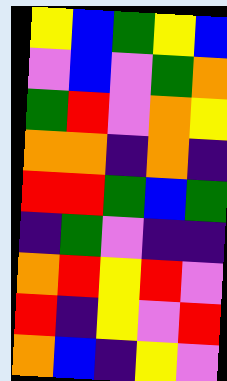[["yellow", "blue", "green", "yellow", "blue"], ["violet", "blue", "violet", "green", "orange"], ["green", "red", "violet", "orange", "yellow"], ["orange", "orange", "indigo", "orange", "indigo"], ["red", "red", "green", "blue", "green"], ["indigo", "green", "violet", "indigo", "indigo"], ["orange", "red", "yellow", "red", "violet"], ["red", "indigo", "yellow", "violet", "red"], ["orange", "blue", "indigo", "yellow", "violet"]]